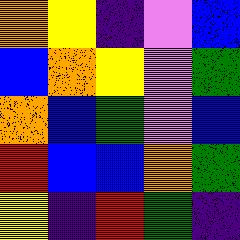[["orange", "yellow", "indigo", "violet", "blue"], ["blue", "orange", "yellow", "violet", "green"], ["orange", "blue", "green", "violet", "blue"], ["red", "blue", "blue", "orange", "green"], ["yellow", "indigo", "red", "green", "indigo"]]